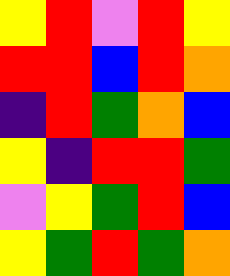[["yellow", "red", "violet", "red", "yellow"], ["red", "red", "blue", "red", "orange"], ["indigo", "red", "green", "orange", "blue"], ["yellow", "indigo", "red", "red", "green"], ["violet", "yellow", "green", "red", "blue"], ["yellow", "green", "red", "green", "orange"]]